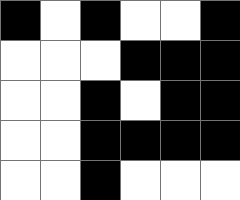[["black", "white", "black", "white", "white", "black"], ["white", "white", "white", "black", "black", "black"], ["white", "white", "black", "white", "black", "black"], ["white", "white", "black", "black", "black", "black"], ["white", "white", "black", "white", "white", "white"]]